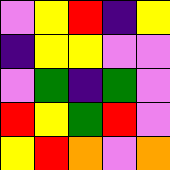[["violet", "yellow", "red", "indigo", "yellow"], ["indigo", "yellow", "yellow", "violet", "violet"], ["violet", "green", "indigo", "green", "violet"], ["red", "yellow", "green", "red", "violet"], ["yellow", "red", "orange", "violet", "orange"]]